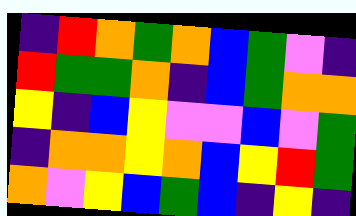[["indigo", "red", "orange", "green", "orange", "blue", "green", "violet", "indigo"], ["red", "green", "green", "orange", "indigo", "blue", "green", "orange", "orange"], ["yellow", "indigo", "blue", "yellow", "violet", "violet", "blue", "violet", "green"], ["indigo", "orange", "orange", "yellow", "orange", "blue", "yellow", "red", "green"], ["orange", "violet", "yellow", "blue", "green", "blue", "indigo", "yellow", "indigo"]]